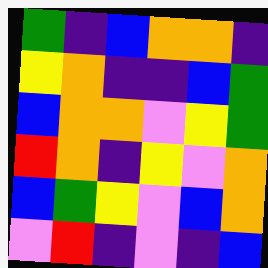[["green", "indigo", "blue", "orange", "orange", "indigo"], ["yellow", "orange", "indigo", "indigo", "blue", "green"], ["blue", "orange", "orange", "violet", "yellow", "green"], ["red", "orange", "indigo", "yellow", "violet", "orange"], ["blue", "green", "yellow", "violet", "blue", "orange"], ["violet", "red", "indigo", "violet", "indigo", "blue"]]